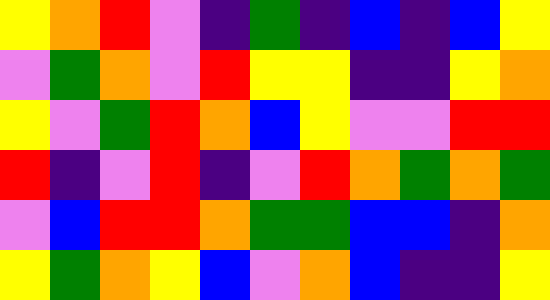[["yellow", "orange", "red", "violet", "indigo", "green", "indigo", "blue", "indigo", "blue", "yellow"], ["violet", "green", "orange", "violet", "red", "yellow", "yellow", "indigo", "indigo", "yellow", "orange"], ["yellow", "violet", "green", "red", "orange", "blue", "yellow", "violet", "violet", "red", "red"], ["red", "indigo", "violet", "red", "indigo", "violet", "red", "orange", "green", "orange", "green"], ["violet", "blue", "red", "red", "orange", "green", "green", "blue", "blue", "indigo", "orange"], ["yellow", "green", "orange", "yellow", "blue", "violet", "orange", "blue", "indigo", "indigo", "yellow"]]